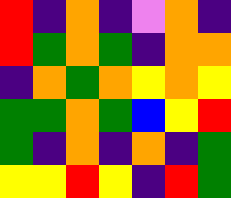[["red", "indigo", "orange", "indigo", "violet", "orange", "indigo"], ["red", "green", "orange", "green", "indigo", "orange", "orange"], ["indigo", "orange", "green", "orange", "yellow", "orange", "yellow"], ["green", "green", "orange", "green", "blue", "yellow", "red"], ["green", "indigo", "orange", "indigo", "orange", "indigo", "green"], ["yellow", "yellow", "red", "yellow", "indigo", "red", "green"]]